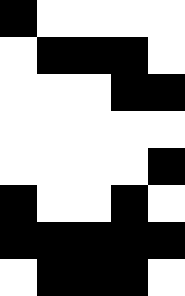[["black", "white", "white", "white", "white"], ["white", "black", "black", "black", "white"], ["white", "white", "white", "black", "black"], ["white", "white", "white", "white", "white"], ["white", "white", "white", "white", "black"], ["black", "white", "white", "black", "white"], ["black", "black", "black", "black", "black"], ["white", "black", "black", "black", "white"]]